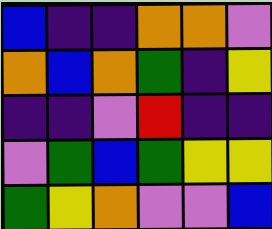[["blue", "indigo", "indigo", "orange", "orange", "violet"], ["orange", "blue", "orange", "green", "indigo", "yellow"], ["indigo", "indigo", "violet", "red", "indigo", "indigo"], ["violet", "green", "blue", "green", "yellow", "yellow"], ["green", "yellow", "orange", "violet", "violet", "blue"]]